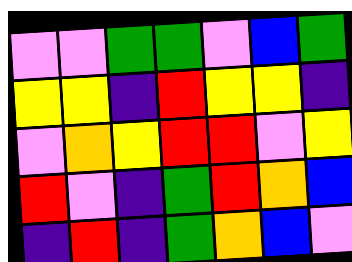[["violet", "violet", "green", "green", "violet", "blue", "green"], ["yellow", "yellow", "indigo", "red", "yellow", "yellow", "indigo"], ["violet", "orange", "yellow", "red", "red", "violet", "yellow"], ["red", "violet", "indigo", "green", "red", "orange", "blue"], ["indigo", "red", "indigo", "green", "orange", "blue", "violet"]]